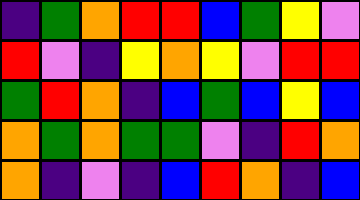[["indigo", "green", "orange", "red", "red", "blue", "green", "yellow", "violet"], ["red", "violet", "indigo", "yellow", "orange", "yellow", "violet", "red", "red"], ["green", "red", "orange", "indigo", "blue", "green", "blue", "yellow", "blue"], ["orange", "green", "orange", "green", "green", "violet", "indigo", "red", "orange"], ["orange", "indigo", "violet", "indigo", "blue", "red", "orange", "indigo", "blue"]]